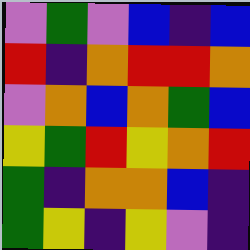[["violet", "green", "violet", "blue", "indigo", "blue"], ["red", "indigo", "orange", "red", "red", "orange"], ["violet", "orange", "blue", "orange", "green", "blue"], ["yellow", "green", "red", "yellow", "orange", "red"], ["green", "indigo", "orange", "orange", "blue", "indigo"], ["green", "yellow", "indigo", "yellow", "violet", "indigo"]]